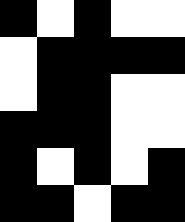[["black", "white", "black", "white", "white"], ["white", "black", "black", "black", "black"], ["white", "black", "black", "white", "white"], ["black", "black", "black", "white", "white"], ["black", "white", "black", "white", "black"], ["black", "black", "white", "black", "black"]]